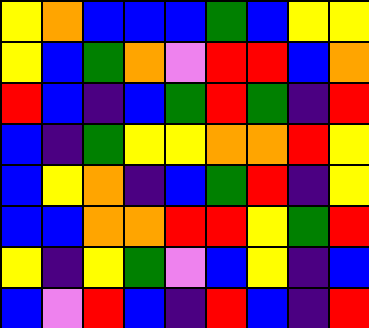[["yellow", "orange", "blue", "blue", "blue", "green", "blue", "yellow", "yellow"], ["yellow", "blue", "green", "orange", "violet", "red", "red", "blue", "orange"], ["red", "blue", "indigo", "blue", "green", "red", "green", "indigo", "red"], ["blue", "indigo", "green", "yellow", "yellow", "orange", "orange", "red", "yellow"], ["blue", "yellow", "orange", "indigo", "blue", "green", "red", "indigo", "yellow"], ["blue", "blue", "orange", "orange", "red", "red", "yellow", "green", "red"], ["yellow", "indigo", "yellow", "green", "violet", "blue", "yellow", "indigo", "blue"], ["blue", "violet", "red", "blue", "indigo", "red", "blue", "indigo", "red"]]